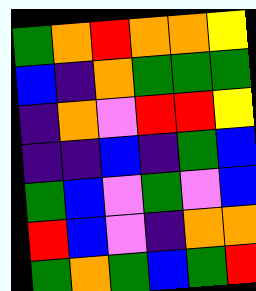[["green", "orange", "red", "orange", "orange", "yellow"], ["blue", "indigo", "orange", "green", "green", "green"], ["indigo", "orange", "violet", "red", "red", "yellow"], ["indigo", "indigo", "blue", "indigo", "green", "blue"], ["green", "blue", "violet", "green", "violet", "blue"], ["red", "blue", "violet", "indigo", "orange", "orange"], ["green", "orange", "green", "blue", "green", "red"]]